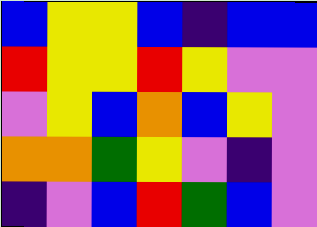[["blue", "yellow", "yellow", "blue", "indigo", "blue", "blue"], ["red", "yellow", "yellow", "red", "yellow", "violet", "violet"], ["violet", "yellow", "blue", "orange", "blue", "yellow", "violet"], ["orange", "orange", "green", "yellow", "violet", "indigo", "violet"], ["indigo", "violet", "blue", "red", "green", "blue", "violet"]]